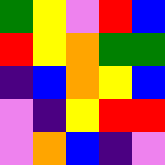[["green", "yellow", "violet", "red", "blue"], ["red", "yellow", "orange", "green", "green"], ["indigo", "blue", "orange", "yellow", "blue"], ["violet", "indigo", "yellow", "red", "red"], ["violet", "orange", "blue", "indigo", "violet"]]